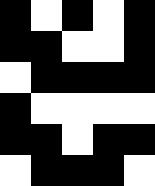[["black", "white", "black", "white", "black"], ["black", "black", "white", "white", "black"], ["white", "black", "black", "black", "black"], ["black", "white", "white", "white", "white"], ["black", "black", "white", "black", "black"], ["white", "black", "black", "black", "white"]]